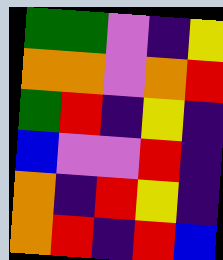[["green", "green", "violet", "indigo", "yellow"], ["orange", "orange", "violet", "orange", "red"], ["green", "red", "indigo", "yellow", "indigo"], ["blue", "violet", "violet", "red", "indigo"], ["orange", "indigo", "red", "yellow", "indigo"], ["orange", "red", "indigo", "red", "blue"]]